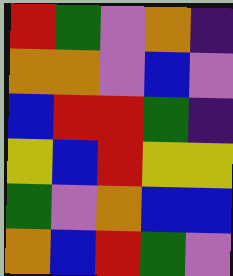[["red", "green", "violet", "orange", "indigo"], ["orange", "orange", "violet", "blue", "violet"], ["blue", "red", "red", "green", "indigo"], ["yellow", "blue", "red", "yellow", "yellow"], ["green", "violet", "orange", "blue", "blue"], ["orange", "blue", "red", "green", "violet"]]